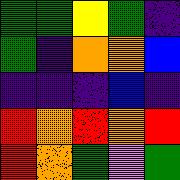[["green", "green", "yellow", "green", "indigo"], ["green", "indigo", "orange", "orange", "blue"], ["indigo", "indigo", "indigo", "blue", "indigo"], ["red", "orange", "red", "orange", "red"], ["red", "orange", "green", "violet", "green"]]